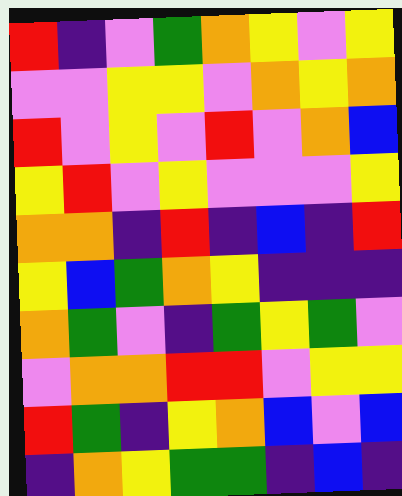[["red", "indigo", "violet", "green", "orange", "yellow", "violet", "yellow"], ["violet", "violet", "yellow", "yellow", "violet", "orange", "yellow", "orange"], ["red", "violet", "yellow", "violet", "red", "violet", "orange", "blue"], ["yellow", "red", "violet", "yellow", "violet", "violet", "violet", "yellow"], ["orange", "orange", "indigo", "red", "indigo", "blue", "indigo", "red"], ["yellow", "blue", "green", "orange", "yellow", "indigo", "indigo", "indigo"], ["orange", "green", "violet", "indigo", "green", "yellow", "green", "violet"], ["violet", "orange", "orange", "red", "red", "violet", "yellow", "yellow"], ["red", "green", "indigo", "yellow", "orange", "blue", "violet", "blue"], ["indigo", "orange", "yellow", "green", "green", "indigo", "blue", "indigo"]]